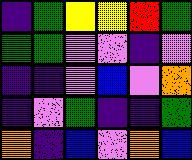[["indigo", "green", "yellow", "yellow", "red", "green"], ["green", "green", "violet", "violet", "indigo", "violet"], ["indigo", "indigo", "violet", "blue", "violet", "orange"], ["indigo", "violet", "green", "indigo", "indigo", "green"], ["orange", "indigo", "blue", "violet", "orange", "blue"]]